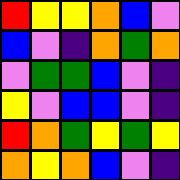[["red", "yellow", "yellow", "orange", "blue", "violet"], ["blue", "violet", "indigo", "orange", "green", "orange"], ["violet", "green", "green", "blue", "violet", "indigo"], ["yellow", "violet", "blue", "blue", "violet", "indigo"], ["red", "orange", "green", "yellow", "green", "yellow"], ["orange", "yellow", "orange", "blue", "violet", "indigo"]]